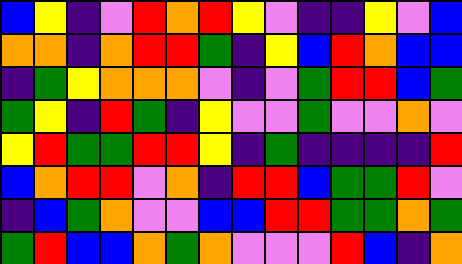[["blue", "yellow", "indigo", "violet", "red", "orange", "red", "yellow", "violet", "indigo", "indigo", "yellow", "violet", "blue"], ["orange", "orange", "indigo", "orange", "red", "red", "green", "indigo", "yellow", "blue", "red", "orange", "blue", "blue"], ["indigo", "green", "yellow", "orange", "orange", "orange", "violet", "indigo", "violet", "green", "red", "red", "blue", "green"], ["green", "yellow", "indigo", "red", "green", "indigo", "yellow", "violet", "violet", "green", "violet", "violet", "orange", "violet"], ["yellow", "red", "green", "green", "red", "red", "yellow", "indigo", "green", "indigo", "indigo", "indigo", "indigo", "red"], ["blue", "orange", "red", "red", "violet", "orange", "indigo", "red", "red", "blue", "green", "green", "red", "violet"], ["indigo", "blue", "green", "orange", "violet", "violet", "blue", "blue", "red", "red", "green", "green", "orange", "green"], ["green", "red", "blue", "blue", "orange", "green", "orange", "violet", "violet", "violet", "red", "blue", "indigo", "orange"]]